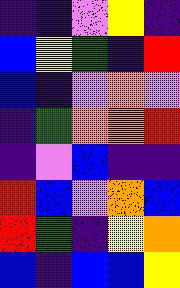[["indigo", "indigo", "violet", "yellow", "indigo"], ["blue", "yellow", "green", "indigo", "red"], ["blue", "indigo", "violet", "orange", "violet"], ["indigo", "green", "orange", "orange", "red"], ["indigo", "violet", "blue", "indigo", "indigo"], ["red", "blue", "violet", "orange", "blue"], ["red", "green", "indigo", "yellow", "orange"], ["blue", "indigo", "blue", "blue", "yellow"]]